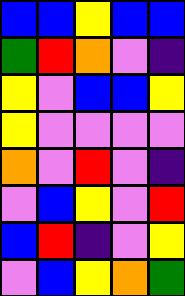[["blue", "blue", "yellow", "blue", "blue"], ["green", "red", "orange", "violet", "indigo"], ["yellow", "violet", "blue", "blue", "yellow"], ["yellow", "violet", "violet", "violet", "violet"], ["orange", "violet", "red", "violet", "indigo"], ["violet", "blue", "yellow", "violet", "red"], ["blue", "red", "indigo", "violet", "yellow"], ["violet", "blue", "yellow", "orange", "green"]]